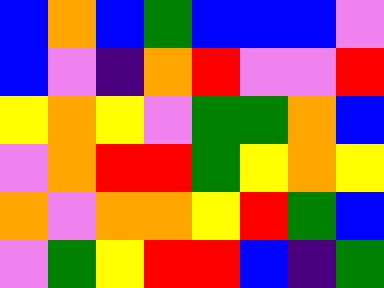[["blue", "orange", "blue", "green", "blue", "blue", "blue", "violet"], ["blue", "violet", "indigo", "orange", "red", "violet", "violet", "red"], ["yellow", "orange", "yellow", "violet", "green", "green", "orange", "blue"], ["violet", "orange", "red", "red", "green", "yellow", "orange", "yellow"], ["orange", "violet", "orange", "orange", "yellow", "red", "green", "blue"], ["violet", "green", "yellow", "red", "red", "blue", "indigo", "green"]]